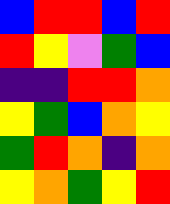[["blue", "red", "red", "blue", "red"], ["red", "yellow", "violet", "green", "blue"], ["indigo", "indigo", "red", "red", "orange"], ["yellow", "green", "blue", "orange", "yellow"], ["green", "red", "orange", "indigo", "orange"], ["yellow", "orange", "green", "yellow", "red"]]